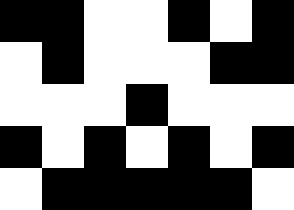[["black", "black", "white", "white", "black", "white", "black"], ["white", "black", "white", "white", "white", "black", "black"], ["white", "white", "white", "black", "white", "white", "white"], ["black", "white", "black", "white", "black", "white", "black"], ["white", "black", "black", "black", "black", "black", "white"]]